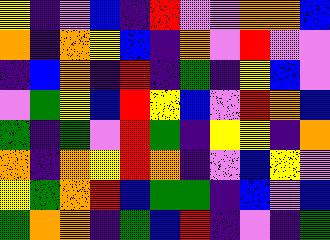[["yellow", "indigo", "violet", "blue", "indigo", "red", "violet", "violet", "orange", "orange", "blue"], ["orange", "indigo", "orange", "yellow", "blue", "indigo", "orange", "violet", "red", "violet", "violet"], ["indigo", "blue", "orange", "indigo", "red", "indigo", "green", "indigo", "yellow", "blue", "violet"], ["violet", "green", "yellow", "blue", "red", "yellow", "blue", "violet", "red", "orange", "blue"], ["green", "indigo", "green", "violet", "red", "green", "indigo", "yellow", "yellow", "indigo", "orange"], ["orange", "indigo", "orange", "yellow", "red", "orange", "indigo", "violet", "blue", "yellow", "violet"], ["yellow", "green", "orange", "red", "blue", "green", "green", "indigo", "blue", "violet", "blue"], ["green", "orange", "orange", "indigo", "green", "blue", "red", "indigo", "violet", "indigo", "green"]]